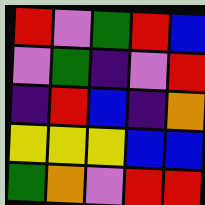[["red", "violet", "green", "red", "blue"], ["violet", "green", "indigo", "violet", "red"], ["indigo", "red", "blue", "indigo", "orange"], ["yellow", "yellow", "yellow", "blue", "blue"], ["green", "orange", "violet", "red", "red"]]